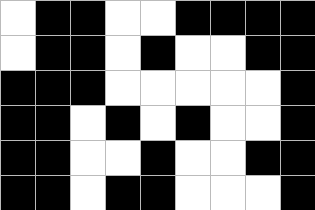[["white", "black", "black", "white", "white", "black", "black", "black", "black"], ["white", "black", "black", "white", "black", "white", "white", "black", "black"], ["black", "black", "black", "white", "white", "white", "white", "white", "black"], ["black", "black", "white", "black", "white", "black", "white", "white", "black"], ["black", "black", "white", "white", "black", "white", "white", "black", "black"], ["black", "black", "white", "black", "black", "white", "white", "white", "black"]]